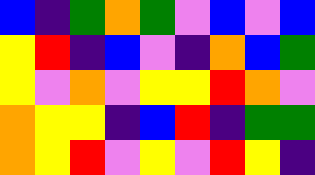[["blue", "indigo", "green", "orange", "green", "violet", "blue", "violet", "blue"], ["yellow", "red", "indigo", "blue", "violet", "indigo", "orange", "blue", "green"], ["yellow", "violet", "orange", "violet", "yellow", "yellow", "red", "orange", "violet"], ["orange", "yellow", "yellow", "indigo", "blue", "red", "indigo", "green", "green"], ["orange", "yellow", "red", "violet", "yellow", "violet", "red", "yellow", "indigo"]]